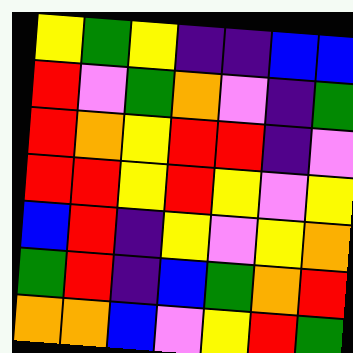[["yellow", "green", "yellow", "indigo", "indigo", "blue", "blue"], ["red", "violet", "green", "orange", "violet", "indigo", "green"], ["red", "orange", "yellow", "red", "red", "indigo", "violet"], ["red", "red", "yellow", "red", "yellow", "violet", "yellow"], ["blue", "red", "indigo", "yellow", "violet", "yellow", "orange"], ["green", "red", "indigo", "blue", "green", "orange", "red"], ["orange", "orange", "blue", "violet", "yellow", "red", "green"]]